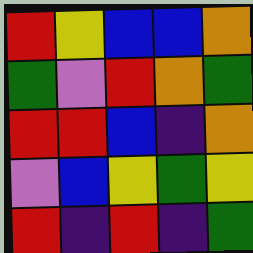[["red", "yellow", "blue", "blue", "orange"], ["green", "violet", "red", "orange", "green"], ["red", "red", "blue", "indigo", "orange"], ["violet", "blue", "yellow", "green", "yellow"], ["red", "indigo", "red", "indigo", "green"]]